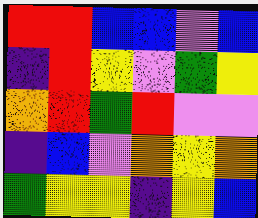[["red", "red", "blue", "blue", "violet", "blue"], ["indigo", "red", "yellow", "violet", "green", "yellow"], ["orange", "red", "green", "red", "violet", "violet"], ["indigo", "blue", "violet", "orange", "yellow", "orange"], ["green", "yellow", "yellow", "indigo", "yellow", "blue"]]